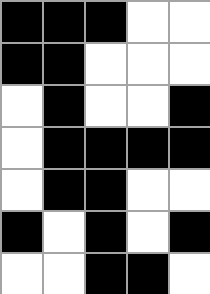[["black", "black", "black", "white", "white"], ["black", "black", "white", "white", "white"], ["white", "black", "white", "white", "black"], ["white", "black", "black", "black", "black"], ["white", "black", "black", "white", "white"], ["black", "white", "black", "white", "black"], ["white", "white", "black", "black", "white"]]